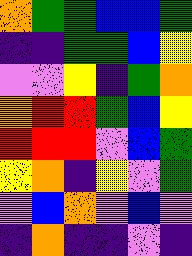[["orange", "green", "green", "blue", "blue", "green"], ["indigo", "indigo", "green", "green", "blue", "yellow"], ["violet", "violet", "yellow", "indigo", "green", "orange"], ["orange", "red", "red", "green", "blue", "yellow"], ["red", "red", "red", "violet", "blue", "green"], ["yellow", "orange", "indigo", "yellow", "violet", "green"], ["violet", "blue", "orange", "violet", "blue", "violet"], ["indigo", "orange", "indigo", "indigo", "violet", "indigo"]]